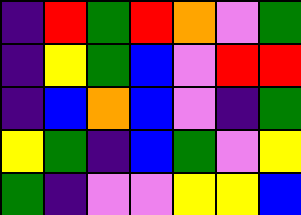[["indigo", "red", "green", "red", "orange", "violet", "green"], ["indigo", "yellow", "green", "blue", "violet", "red", "red"], ["indigo", "blue", "orange", "blue", "violet", "indigo", "green"], ["yellow", "green", "indigo", "blue", "green", "violet", "yellow"], ["green", "indigo", "violet", "violet", "yellow", "yellow", "blue"]]